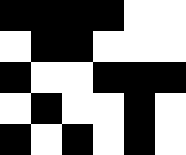[["black", "black", "black", "black", "white", "white"], ["white", "black", "black", "white", "white", "white"], ["black", "white", "white", "black", "black", "black"], ["white", "black", "white", "white", "black", "white"], ["black", "white", "black", "white", "black", "white"]]